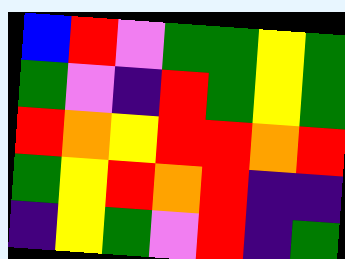[["blue", "red", "violet", "green", "green", "yellow", "green"], ["green", "violet", "indigo", "red", "green", "yellow", "green"], ["red", "orange", "yellow", "red", "red", "orange", "red"], ["green", "yellow", "red", "orange", "red", "indigo", "indigo"], ["indigo", "yellow", "green", "violet", "red", "indigo", "green"]]